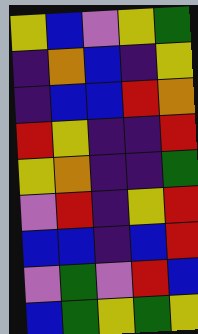[["yellow", "blue", "violet", "yellow", "green"], ["indigo", "orange", "blue", "indigo", "yellow"], ["indigo", "blue", "blue", "red", "orange"], ["red", "yellow", "indigo", "indigo", "red"], ["yellow", "orange", "indigo", "indigo", "green"], ["violet", "red", "indigo", "yellow", "red"], ["blue", "blue", "indigo", "blue", "red"], ["violet", "green", "violet", "red", "blue"], ["blue", "green", "yellow", "green", "yellow"]]